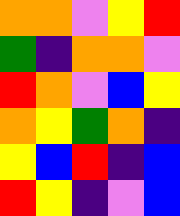[["orange", "orange", "violet", "yellow", "red"], ["green", "indigo", "orange", "orange", "violet"], ["red", "orange", "violet", "blue", "yellow"], ["orange", "yellow", "green", "orange", "indigo"], ["yellow", "blue", "red", "indigo", "blue"], ["red", "yellow", "indigo", "violet", "blue"]]